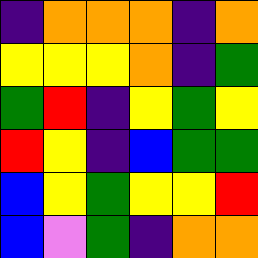[["indigo", "orange", "orange", "orange", "indigo", "orange"], ["yellow", "yellow", "yellow", "orange", "indigo", "green"], ["green", "red", "indigo", "yellow", "green", "yellow"], ["red", "yellow", "indigo", "blue", "green", "green"], ["blue", "yellow", "green", "yellow", "yellow", "red"], ["blue", "violet", "green", "indigo", "orange", "orange"]]